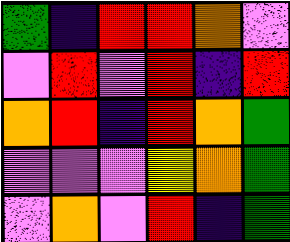[["green", "indigo", "red", "red", "orange", "violet"], ["violet", "red", "violet", "red", "indigo", "red"], ["orange", "red", "indigo", "red", "orange", "green"], ["violet", "violet", "violet", "yellow", "orange", "green"], ["violet", "orange", "violet", "red", "indigo", "green"]]